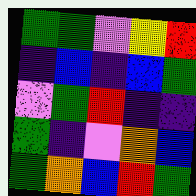[["green", "green", "violet", "yellow", "red"], ["indigo", "blue", "indigo", "blue", "green"], ["violet", "green", "red", "indigo", "indigo"], ["green", "indigo", "violet", "orange", "blue"], ["green", "orange", "blue", "red", "green"]]